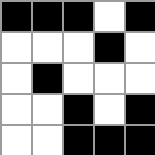[["black", "black", "black", "white", "black"], ["white", "white", "white", "black", "white"], ["white", "black", "white", "white", "white"], ["white", "white", "black", "white", "black"], ["white", "white", "black", "black", "black"]]